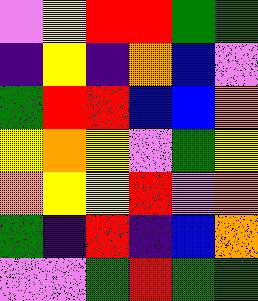[["violet", "yellow", "red", "red", "green", "green"], ["indigo", "yellow", "indigo", "orange", "blue", "violet"], ["green", "red", "red", "blue", "blue", "orange"], ["yellow", "orange", "yellow", "violet", "green", "yellow"], ["orange", "yellow", "yellow", "red", "violet", "orange"], ["green", "indigo", "red", "indigo", "blue", "orange"], ["violet", "violet", "green", "red", "green", "green"]]